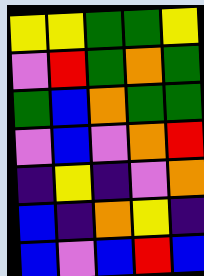[["yellow", "yellow", "green", "green", "yellow"], ["violet", "red", "green", "orange", "green"], ["green", "blue", "orange", "green", "green"], ["violet", "blue", "violet", "orange", "red"], ["indigo", "yellow", "indigo", "violet", "orange"], ["blue", "indigo", "orange", "yellow", "indigo"], ["blue", "violet", "blue", "red", "blue"]]